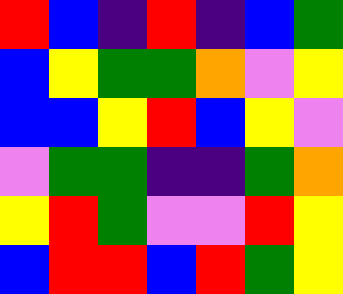[["red", "blue", "indigo", "red", "indigo", "blue", "green"], ["blue", "yellow", "green", "green", "orange", "violet", "yellow"], ["blue", "blue", "yellow", "red", "blue", "yellow", "violet"], ["violet", "green", "green", "indigo", "indigo", "green", "orange"], ["yellow", "red", "green", "violet", "violet", "red", "yellow"], ["blue", "red", "red", "blue", "red", "green", "yellow"]]